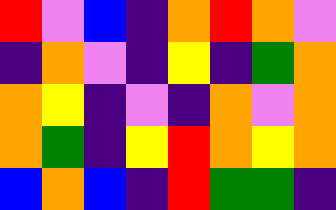[["red", "violet", "blue", "indigo", "orange", "red", "orange", "violet"], ["indigo", "orange", "violet", "indigo", "yellow", "indigo", "green", "orange"], ["orange", "yellow", "indigo", "violet", "indigo", "orange", "violet", "orange"], ["orange", "green", "indigo", "yellow", "red", "orange", "yellow", "orange"], ["blue", "orange", "blue", "indigo", "red", "green", "green", "indigo"]]